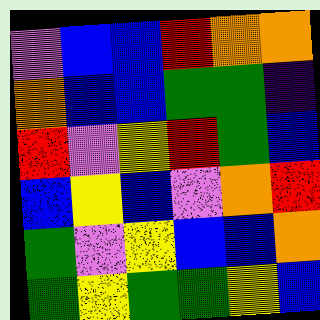[["violet", "blue", "blue", "red", "orange", "orange"], ["orange", "blue", "blue", "green", "green", "indigo"], ["red", "violet", "yellow", "red", "green", "blue"], ["blue", "yellow", "blue", "violet", "orange", "red"], ["green", "violet", "yellow", "blue", "blue", "orange"], ["green", "yellow", "green", "green", "yellow", "blue"]]